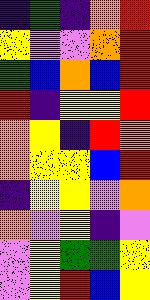[["indigo", "green", "indigo", "orange", "red"], ["yellow", "violet", "violet", "orange", "red"], ["green", "blue", "orange", "blue", "red"], ["red", "indigo", "yellow", "yellow", "red"], ["orange", "yellow", "indigo", "red", "orange"], ["orange", "yellow", "yellow", "blue", "red"], ["indigo", "yellow", "yellow", "violet", "orange"], ["orange", "violet", "yellow", "indigo", "violet"], ["violet", "yellow", "green", "green", "yellow"], ["violet", "yellow", "red", "blue", "yellow"]]